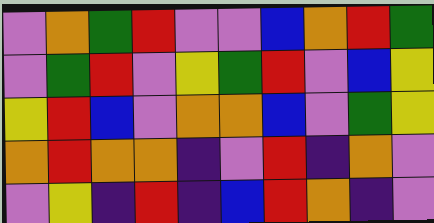[["violet", "orange", "green", "red", "violet", "violet", "blue", "orange", "red", "green"], ["violet", "green", "red", "violet", "yellow", "green", "red", "violet", "blue", "yellow"], ["yellow", "red", "blue", "violet", "orange", "orange", "blue", "violet", "green", "yellow"], ["orange", "red", "orange", "orange", "indigo", "violet", "red", "indigo", "orange", "violet"], ["violet", "yellow", "indigo", "red", "indigo", "blue", "red", "orange", "indigo", "violet"]]